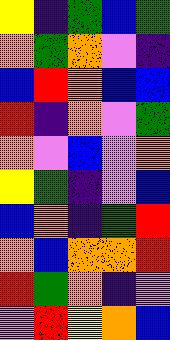[["yellow", "indigo", "green", "blue", "green"], ["orange", "green", "orange", "violet", "indigo"], ["blue", "red", "orange", "blue", "blue"], ["red", "indigo", "orange", "violet", "green"], ["orange", "violet", "blue", "violet", "orange"], ["yellow", "green", "indigo", "violet", "blue"], ["blue", "orange", "indigo", "green", "red"], ["orange", "blue", "orange", "orange", "red"], ["red", "green", "orange", "indigo", "violet"], ["violet", "red", "yellow", "orange", "blue"]]